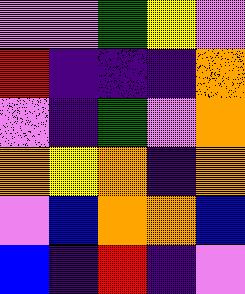[["violet", "violet", "green", "yellow", "violet"], ["red", "indigo", "indigo", "indigo", "orange"], ["violet", "indigo", "green", "violet", "orange"], ["orange", "yellow", "orange", "indigo", "orange"], ["violet", "blue", "orange", "orange", "blue"], ["blue", "indigo", "red", "indigo", "violet"]]